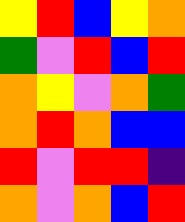[["yellow", "red", "blue", "yellow", "orange"], ["green", "violet", "red", "blue", "red"], ["orange", "yellow", "violet", "orange", "green"], ["orange", "red", "orange", "blue", "blue"], ["red", "violet", "red", "red", "indigo"], ["orange", "violet", "orange", "blue", "red"]]